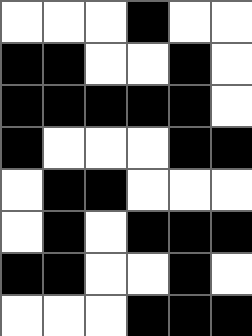[["white", "white", "white", "black", "white", "white"], ["black", "black", "white", "white", "black", "white"], ["black", "black", "black", "black", "black", "white"], ["black", "white", "white", "white", "black", "black"], ["white", "black", "black", "white", "white", "white"], ["white", "black", "white", "black", "black", "black"], ["black", "black", "white", "white", "black", "white"], ["white", "white", "white", "black", "black", "black"]]